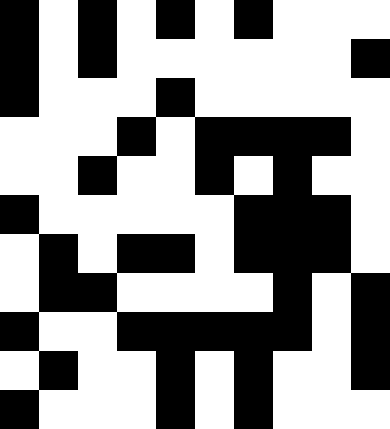[["black", "white", "black", "white", "black", "white", "black", "white", "white", "white"], ["black", "white", "black", "white", "white", "white", "white", "white", "white", "black"], ["black", "white", "white", "white", "black", "white", "white", "white", "white", "white"], ["white", "white", "white", "black", "white", "black", "black", "black", "black", "white"], ["white", "white", "black", "white", "white", "black", "white", "black", "white", "white"], ["black", "white", "white", "white", "white", "white", "black", "black", "black", "white"], ["white", "black", "white", "black", "black", "white", "black", "black", "black", "white"], ["white", "black", "black", "white", "white", "white", "white", "black", "white", "black"], ["black", "white", "white", "black", "black", "black", "black", "black", "white", "black"], ["white", "black", "white", "white", "black", "white", "black", "white", "white", "black"], ["black", "white", "white", "white", "black", "white", "black", "white", "white", "white"]]